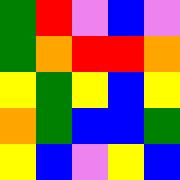[["green", "red", "violet", "blue", "violet"], ["green", "orange", "red", "red", "orange"], ["yellow", "green", "yellow", "blue", "yellow"], ["orange", "green", "blue", "blue", "green"], ["yellow", "blue", "violet", "yellow", "blue"]]